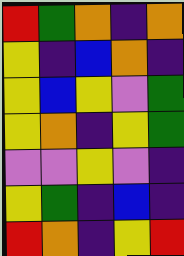[["red", "green", "orange", "indigo", "orange"], ["yellow", "indigo", "blue", "orange", "indigo"], ["yellow", "blue", "yellow", "violet", "green"], ["yellow", "orange", "indigo", "yellow", "green"], ["violet", "violet", "yellow", "violet", "indigo"], ["yellow", "green", "indigo", "blue", "indigo"], ["red", "orange", "indigo", "yellow", "red"]]